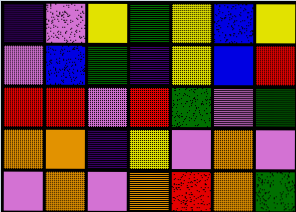[["indigo", "violet", "yellow", "green", "yellow", "blue", "yellow"], ["violet", "blue", "green", "indigo", "yellow", "blue", "red"], ["red", "red", "violet", "red", "green", "violet", "green"], ["orange", "orange", "indigo", "yellow", "violet", "orange", "violet"], ["violet", "orange", "violet", "orange", "red", "orange", "green"]]